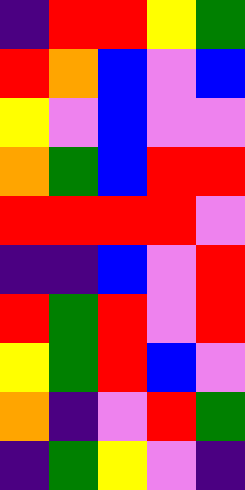[["indigo", "red", "red", "yellow", "green"], ["red", "orange", "blue", "violet", "blue"], ["yellow", "violet", "blue", "violet", "violet"], ["orange", "green", "blue", "red", "red"], ["red", "red", "red", "red", "violet"], ["indigo", "indigo", "blue", "violet", "red"], ["red", "green", "red", "violet", "red"], ["yellow", "green", "red", "blue", "violet"], ["orange", "indigo", "violet", "red", "green"], ["indigo", "green", "yellow", "violet", "indigo"]]